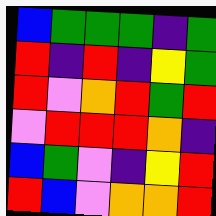[["blue", "green", "green", "green", "indigo", "green"], ["red", "indigo", "red", "indigo", "yellow", "green"], ["red", "violet", "orange", "red", "green", "red"], ["violet", "red", "red", "red", "orange", "indigo"], ["blue", "green", "violet", "indigo", "yellow", "red"], ["red", "blue", "violet", "orange", "orange", "red"]]